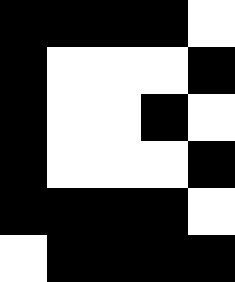[["black", "black", "black", "black", "white"], ["black", "white", "white", "white", "black"], ["black", "white", "white", "black", "white"], ["black", "white", "white", "white", "black"], ["black", "black", "black", "black", "white"], ["white", "black", "black", "black", "black"]]